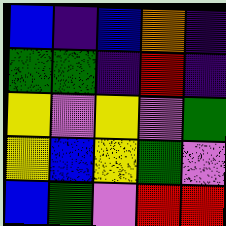[["blue", "indigo", "blue", "orange", "indigo"], ["green", "green", "indigo", "red", "indigo"], ["yellow", "violet", "yellow", "violet", "green"], ["yellow", "blue", "yellow", "green", "violet"], ["blue", "green", "violet", "red", "red"]]